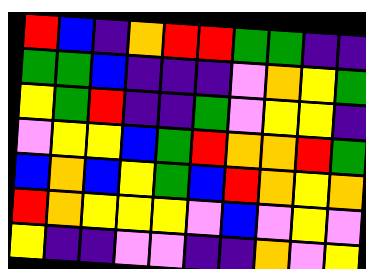[["red", "blue", "indigo", "orange", "red", "red", "green", "green", "indigo", "indigo"], ["green", "green", "blue", "indigo", "indigo", "indigo", "violet", "orange", "yellow", "green"], ["yellow", "green", "red", "indigo", "indigo", "green", "violet", "yellow", "yellow", "indigo"], ["violet", "yellow", "yellow", "blue", "green", "red", "orange", "orange", "red", "green"], ["blue", "orange", "blue", "yellow", "green", "blue", "red", "orange", "yellow", "orange"], ["red", "orange", "yellow", "yellow", "yellow", "violet", "blue", "violet", "yellow", "violet"], ["yellow", "indigo", "indigo", "violet", "violet", "indigo", "indigo", "orange", "violet", "yellow"]]